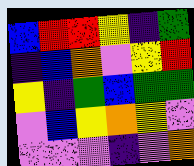[["blue", "red", "red", "yellow", "indigo", "green"], ["indigo", "blue", "orange", "violet", "yellow", "red"], ["yellow", "indigo", "green", "blue", "green", "green"], ["violet", "blue", "yellow", "orange", "yellow", "violet"], ["violet", "violet", "violet", "indigo", "violet", "orange"]]